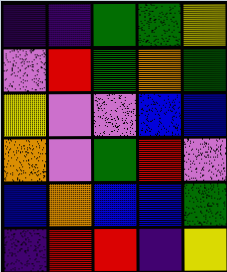[["indigo", "indigo", "green", "green", "yellow"], ["violet", "red", "green", "orange", "green"], ["yellow", "violet", "violet", "blue", "blue"], ["orange", "violet", "green", "red", "violet"], ["blue", "orange", "blue", "blue", "green"], ["indigo", "red", "red", "indigo", "yellow"]]